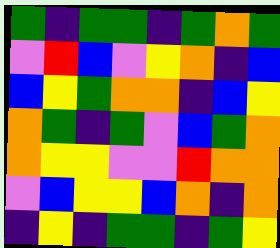[["green", "indigo", "green", "green", "indigo", "green", "orange", "green"], ["violet", "red", "blue", "violet", "yellow", "orange", "indigo", "blue"], ["blue", "yellow", "green", "orange", "orange", "indigo", "blue", "yellow"], ["orange", "green", "indigo", "green", "violet", "blue", "green", "orange"], ["orange", "yellow", "yellow", "violet", "violet", "red", "orange", "orange"], ["violet", "blue", "yellow", "yellow", "blue", "orange", "indigo", "orange"], ["indigo", "yellow", "indigo", "green", "green", "indigo", "green", "yellow"]]